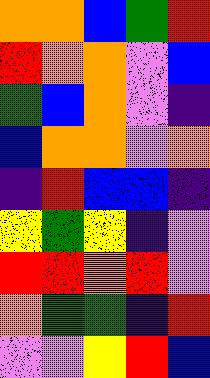[["orange", "orange", "blue", "green", "red"], ["red", "orange", "orange", "violet", "blue"], ["green", "blue", "orange", "violet", "indigo"], ["blue", "orange", "orange", "violet", "orange"], ["indigo", "red", "blue", "blue", "indigo"], ["yellow", "green", "yellow", "indigo", "violet"], ["red", "red", "orange", "red", "violet"], ["orange", "green", "green", "indigo", "red"], ["violet", "violet", "yellow", "red", "blue"]]